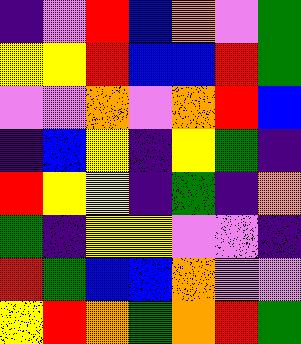[["indigo", "violet", "red", "blue", "orange", "violet", "green"], ["yellow", "yellow", "red", "blue", "blue", "red", "green"], ["violet", "violet", "orange", "violet", "orange", "red", "blue"], ["indigo", "blue", "yellow", "indigo", "yellow", "green", "indigo"], ["red", "yellow", "yellow", "indigo", "green", "indigo", "orange"], ["green", "indigo", "yellow", "yellow", "violet", "violet", "indigo"], ["red", "green", "blue", "blue", "orange", "violet", "violet"], ["yellow", "red", "orange", "green", "orange", "red", "green"]]